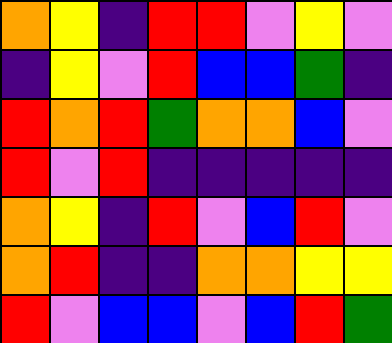[["orange", "yellow", "indigo", "red", "red", "violet", "yellow", "violet"], ["indigo", "yellow", "violet", "red", "blue", "blue", "green", "indigo"], ["red", "orange", "red", "green", "orange", "orange", "blue", "violet"], ["red", "violet", "red", "indigo", "indigo", "indigo", "indigo", "indigo"], ["orange", "yellow", "indigo", "red", "violet", "blue", "red", "violet"], ["orange", "red", "indigo", "indigo", "orange", "orange", "yellow", "yellow"], ["red", "violet", "blue", "blue", "violet", "blue", "red", "green"]]